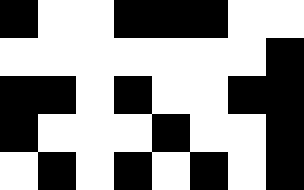[["black", "white", "white", "black", "black", "black", "white", "white"], ["white", "white", "white", "white", "white", "white", "white", "black"], ["black", "black", "white", "black", "white", "white", "black", "black"], ["black", "white", "white", "white", "black", "white", "white", "black"], ["white", "black", "white", "black", "white", "black", "white", "black"]]